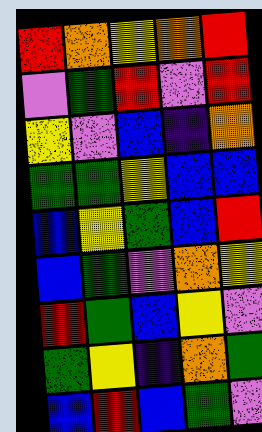[["red", "orange", "yellow", "orange", "red"], ["violet", "green", "red", "violet", "red"], ["yellow", "violet", "blue", "indigo", "orange"], ["green", "green", "yellow", "blue", "blue"], ["blue", "yellow", "green", "blue", "red"], ["blue", "green", "violet", "orange", "yellow"], ["red", "green", "blue", "yellow", "violet"], ["green", "yellow", "indigo", "orange", "green"], ["blue", "red", "blue", "green", "violet"]]